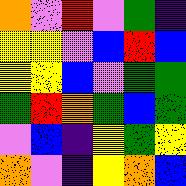[["orange", "violet", "red", "violet", "green", "indigo"], ["yellow", "yellow", "violet", "blue", "red", "blue"], ["yellow", "yellow", "blue", "violet", "green", "green"], ["green", "red", "orange", "green", "blue", "green"], ["violet", "blue", "indigo", "yellow", "green", "yellow"], ["orange", "violet", "indigo", "yellow", "orange", "blue"]]